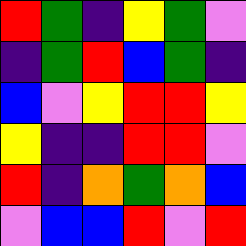[["red", "green", "indigo", "yellow", "green", "violet"], ["indigo", "green", "red", "blue", "green", "indigo"], ["blue", "violet", "yellow", "red", "red", "yellow"], ["yellow", "indigo", "indigo", "red", "red", "violet"], ["red", "indigo", "orange", "green", "orange", "blue"], ["violet", "blue", "blue", "red", "violet", "red"]]